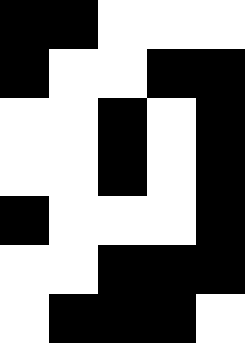[["black", "black", "white", "white", "white"], ["black", "white", "white", "black", "black"], ["white", "white", "black", "white", "black"], ["white", "white", "black", "white", "black"], ["black", "white", "white", "white", "black"], ["white", "white", "black", "black", "black"], ["white", "black", "black", "black", "white"]]